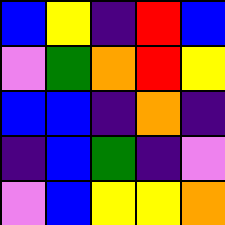[["blue", "yellow", "indigo", "red", "blue"], ["violet", "green", "orange", "red", "yellow"], ["blue", "blue", "indigo", "orange", "indigo"], ["indigo", "blue", "green", "indigo", "violet"], ["violet", "blue", "yellow", "yellow", "orange"]]